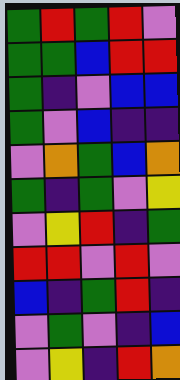[["green", "red", "green", "red", "violet"], ["green", "green", "blue", "red", "red"], ["green", "indigo", "violet", "blue", "blue"], ["green", "violet", "blue", "indigo", "indigo"], ["violet", "orange", "green", "blue", "orange"], ["green", "indigo", "green", "violet", "yellow"], ["violet", "yellow", "red", "indigo", "green"], ["red", "red", "violet", "red", "violet"], ["blue", "indigo", "green", "red", "indigo"], ["violet", "green", "violet", "indigo", "blue"], ["violet", "yellow", "indigo", "red", "orange"]]